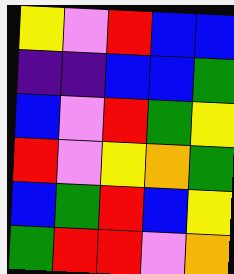[["yellow", "violet", "red", "blue", "blue"], ["indigo", "indigo", "blue", "blue", "green"], ["blue", "violet", "red", "green", "yellow"], ["red", "violet", "yellow", "orange", "green"], ["blue", "green", "red", "blue", "yellow"], ["green", "red", "red", "violet", "orange"]]